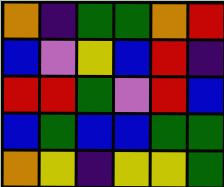[["orange", "indigo", "green", "green", "orange", "red"], ["blue", "violet", "yellow", "blue", "red", "indigo"], ["red", "red", "green", "violet", "red", "blue"], ["blue", "green", "blue", "blue", "green", "green"], ["orange", "yellow", "indigo", "yellow", "yellow", "green"]]